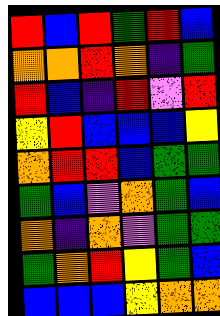[["red", "blue", "red", "green", "red", "blue"], ["orange", "orange", "red", "orange", "indigo", "green"], ["red", "blue", "indigo", "red", "violet", "red"], ["yellow", "red", "blue", "blue", "blue", "yellow"], ["orange", "red", "red", "blue", "green", "green"], ["green", "blue", "violet", "orange", "green", "blue"], ["orange", "indigo", "orange", "violet", "green", "green"], ["green", "orange", "red", "yellow", "green", "blue"], ["blue", "blue", "blue", "yellow", "orange", "orange"]]